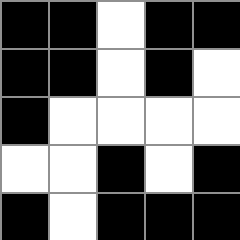[["black", "black", "white", "black", "black"], ["black", "black", "white", "black", "white"], ["black", "white", "white", "white", "white"], ["white", "white", "black", "white", "black"], ["black", "white", "black", "black", "black"]]